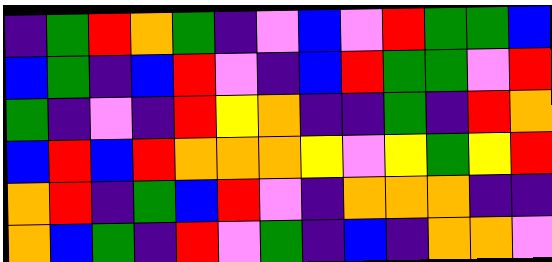[["indigo", "green", "red", "orange", "green", "indigo", "violet", "blue", "violet", "red", "green", "green", "blue"], ["blue", "green", "indigo", "blue", "red", "violet", "indigo", "blue", "red", "green", "green", "violet", "red"], ["green", "indigo", "violet", "indigo", "red", "yellow", "orange", "indigo", "indigo", "green", "indigo", "red", "orange"], ["blue", "red", "blue", "red", "orange", "orange", "orange", "yellow", "violet", "yellow", "green", "yellow", "red"], ["orange", "red", "indigo", "green", "blue", "red", "violet", "indigo", "orange", "orange", "orange", "indigo", "indigo"], ["orange", "blue", "green", "indigo", "red", "violet", "green", "indigo", "blue", "indigo", "orange", "orange", "violet"]]